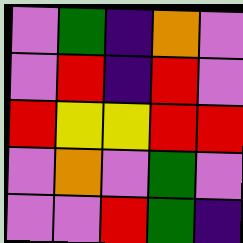[["violet", "green", "indigo", "orange", "violet"], ["violet", "red", "indigo", "red", "violet"], ["red", "yellow", "yellow", "red", "red"], ["violet", "orange", "violet", "green", "violet"], ["violet", "violet", "red", "green", "indigo"]]